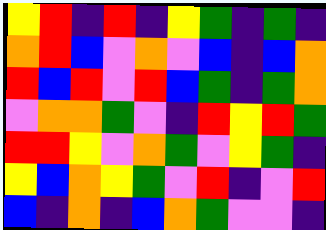[["yellow", "red", "indigo", "red", "indigo", "yellow", "green", "indigo", "green", "indigo"], ["orange", "red", "blue", "violet", "orange", "violet", "blue", "indigo", "blue", "orange"], ["red", "blue", "red", "violet", "red", "blue", "green", "indigo", "green", "orange"], ["violet", "orange", "orange", "green", "violet", "indigo", "red", "yellow", "red", "green"], ["red", "red", "yellow", "violet", "orange", "green", "violet", "yellow", "green", "indigo"], ["yellow", "blue", "orange", "yellow", "green", "violet", "red", "indigo", "violet", "red"], ["blue", "indigo", "orange", "indigo", "blue", "orange", "green", "violet", "violet", "indigo"]]